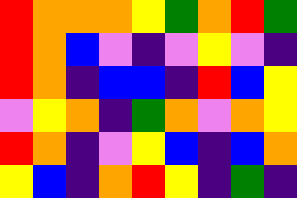[["red", "orange", "orange", "orange", "yellow", "green", "orange", "red", "green"], ["red", "orange", "blue", "violet", "indigo", "violet", "yellow", "violet", "indigo"], ["red", "orange", "indigo", "blue", "blue", "indigo", "red", "blue", "yellow"], ["violet", "yellow", "orange", "indigo", "green", "orange", "violet", "orange", "yellow"], ["red", "orange", "indigo", "violet", "yellow", "blue", "indigo", "blue", "orange"], ["yellow", "blue", "indigo", "orange", "red", "yellow", "indigo", "green", "indigo"]]